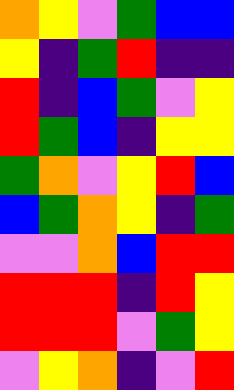[["orange", "yellow", "violet", "green", "blue", "blue"], ["yellow", "indigo", "green", "red", "indigo", "indigo"], ["red", "indigo", "blue", "green", "violet", "yellow"], ["red", "green", "blue", "indigo", "yellow", "yellow"], ["green", "orange", "violet", "yellow", "red", "blue"], ["blue", "green", "orange", "yellow", "indigo", "green"], ["violet", "violet", "orange", "blue", "red", "red"], ["red", "red", "red", "indigo", "red", "yellow"], ["red", "red", "red", "violet", "green", "yellow"], ["violet", "yellow", "orange", "indigo", "violet", "red"]]